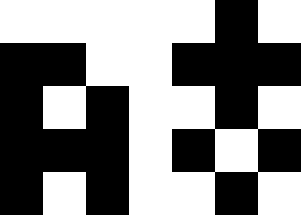[["white", "white", "white", "white", "white", "black", "white"], ["black", "black", "white", "white", "black", "black", "black"], ["black", "white", "black", "white", "white", "black", "white"], ["black", "black", "black", "white", "black", "white", "black"], ["black", "white", "black", "white", "white", "black", "white"]]